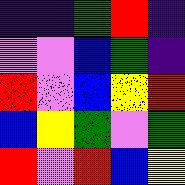[["indigo", "indigo", "green", "red", "indigo"], ["violet", "violet", "blue", "green", "indigo"], ["red", "violet", "blue", "yellow", "red"], ["blue", "yellow", "green", "violet", "green"], ["red", "violet", "red", "blue", "yellow"]]